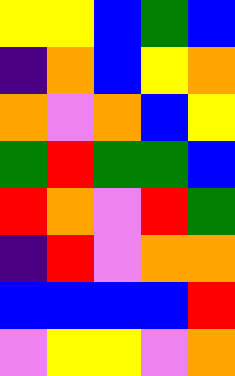[["yellow", "yellow", "blue", "green", "blue"], ["indigo", "orange", "blue", "yellow", "orange"], ["orange", "violet", "orange", "blue", "yellow"], ["green", "red", "green", "green", "blue"], ["red", "orange", "violet", "red", "green"], ["indigo", "red", "violet", "orange", "orange"], ["blue", "blue", "blue", "blue", "red"], ["violet", "yellow", "yellow", "violet", "orange"]]